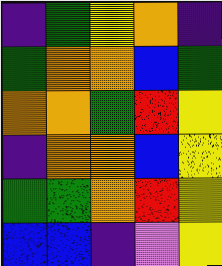[["indigo", "green", "yellow", "orange", "indigo"], ["green", "orange", "orange", "blue", "green"], ["orange", "orange", "green", "red", "yellow"], ["indigo", "orange", "orange", "blue", "yellow"], ["green", "green", "orange", "red", "yellow"], ["blue", "blue", "indigo", "violet", "yellow"]]